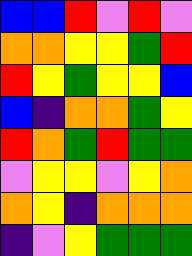[["blue", "blue", "red", "violet", "red", "violet"], ["orange", "orange", "yellow", "yellow", "green", "red"], ["red", "yellow", "green", "yellow", "yellow", "blue"], ["blue", "indigo", "orange", "orange", "green", "yellow"], ["red", "orange", "green", "red", "green", "green"], ["violet", "yellow", "yellow", "violet", "yellow", "orange"], ["orange", "yellow", "indigo", "orange", "orange", "orange"], ["indigo", "violet", "yellow", "green", "green", "green"]]